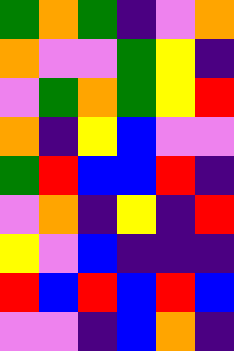[["green", "orange", "green", "indigo", "violet", "orange"], ["orange", "violet", "violet", "green", "yellow", "indigo"], ["violet", "green", "orange", "green", "yellow", "red"], ["orange", "indigo", "yellow", "blue", "violet", "violet"], ["green", "red", "blue", "blue", "red", "indigo"], ["violet", "orange", "indigo", "yellow", "indigo", "red"], ["yellow", "violet", "blue", "indigo", "indigo", "indigo"], ["red", "blue", "red", "blue", "red", "blue"], ["violet", "violet", "indigo", "blue", "orange", "indigo"]]